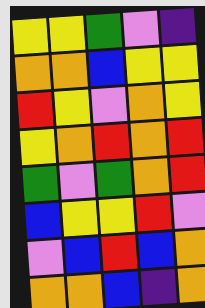[["yellow", "yellow", "green", "violet", "indigo"], ["orange", "orange", "blue", "yellow", "yellow"], ["red", "yellow", "violet", "orange", "yellow"], ["yellow", "orange", "red", "orange", "red"], ["green", "violet", "green", "orange", "red"], ["blue", "yellow", "yellow", "red", "violet"], ["violet", "blue", "red", "blue", "orange"], ["orange", "orange", "blue", "indigo", "orange"]]